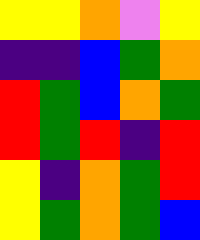[["yellow", "yellow", "orange", "violet", "yellow"], ["indigo", "indigo", "blue", "green", "orange"], ["red", "green", "blue", "orange", "green"], ["red", "green", "red", "indigo", "red"], ["yellow", "indigo", "orange", "green", "red"], ["yellow", "green", "orange", "green", "blue"]]